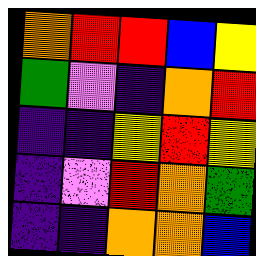[["orange", "red", "red", "blue", "yellow"], ["green", "violet", "indigo", "orange", "red"], ["indigo", "indigo", "yellow", "red", "yellow"], ["indigo", "violet", "red", "orange", "green"], ["indigo", "indigo", "orange", "orange", "blue"]]